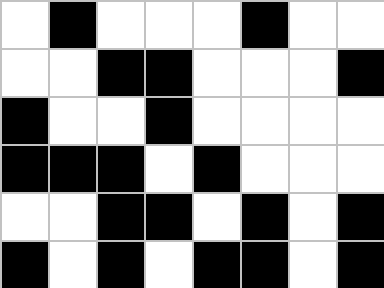[["white", "black", "white", "white", "white", "black", "white", "white"], ["white", "white", "black", "black", "white", "white", "white", "black"], ["black", "white", "white", "black", "white", "white", "white", "white"], ["black", "black", "black", "white", "black", "white", "white", "white"], ["white", "white", "black", "black", "white", "black", "white", "black"], ["black", "white", "black", "white", "black", "black", "white", "black"]]